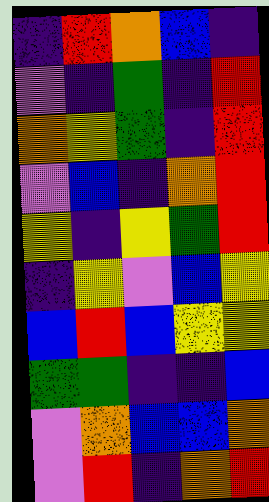[["indigo", "red", "orange", "blue", "indigo"], ["violet", "indigo", "green", "indigo", "red"], ["orange", "yellow", "green", "indigo", "red"], ["violet", "blue", "indigo", "orange", "red"], ["yellow", "indigo", "yellow", "green", "red"], ["indigo", "yellow", "violet", "blue", "yellow"], ["blue", "red", "blue", "yellow", "yellow"], ["green", "green", "indigo", "indigo", "blue"], ["violet", "orange", "blue", "blue", "orange"], ["violet", "red", "indigo", "orange", "red"]]